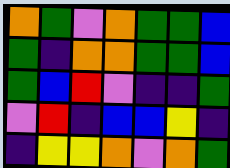[["orange", "green", "violet", "orange", "green", "green", "blue"], ["green", "indigo", "orange", "orange", "green", "green", "blue"], ["green", "blue", "red", "violet", "indigo", "indigo", "green"], ["violet", "red", "indigo", "blue", "blue", "yellow", "indigo"], ["indigo", "yellow", "yellow", "orange", "violet", "orange", "green"]]